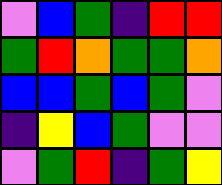[["violet", "blue", "green", "indigo", "red", "red"], ["green", "red", "orange", "green", "green", "orange"], ["blue", "blue", "green", "blue", "green", "violet"], ["indigo", "yellow", "blue", "green", "violet", "violet"], ["violet", "green", "red", "indigo", "green", "yellow"]]